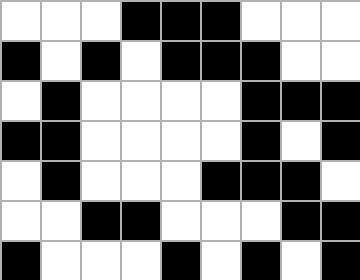[["white", "white", "white", "black", "black", "black", "white", "white", "white"], ["black", "white", "black", "white", "black", "black", "black", "white", "white"], ["white", "black", "white", "white", "white", "white", "black", "black", "black"], ["black", "black", "white", "white", "white", "white", "black", "white", "black"], ["white", "black", "white", "white", "white", "black", "black", "black", "white"], ["white", "white", "black", "black", "white", "white", "white", "black", "black"], ["black", "white", "white", "white", "black", "white", "black", "white", "black"]]